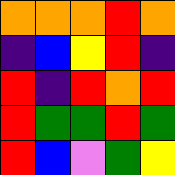[["orange", "orange", "orange", "red", "orange"], ["indigo", "blue", "yellow", "red", "indigo"], ["red", "indigo", "red", "orange", "red"], ["red", "green", "green", "red", "green"], ["red", "blue", "violet", "green", "yellow"]]